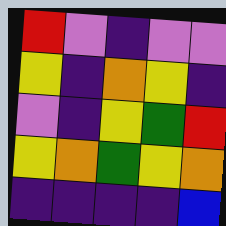[["red", "violet", "indigo", "violet", "violet"], ["yellow", "indigo", "orange", "yellow", "indigo"], ["violet", "indigo", "yellow", "green", "red"], ["yellow", "orange", "green", "yellow", "orange"], ["indigo", "indigo", "indigo", "indigo", "blue"]]